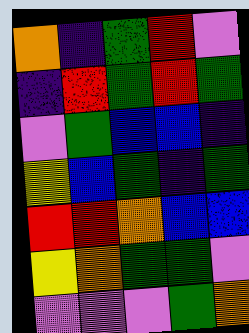[["orange", "indigo", "green", "red", "violet"], ["indigo", "red", "green", "red", "green"], ["violet", "green", "blue", "blue", "indigo"], ["yellow", "blue", "green", "indigo", "green"], ["red", "red", "orange", "blue", "blue"], ["yellow", "orange", "green", "green", "violet"], ["violet", "violet", "violet", "green", "orange"]]